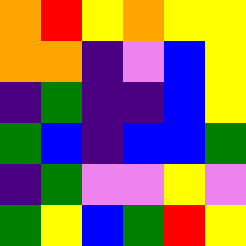[["orange", "red", "yellow", "orange", "yellow", "yellow"], ["orange", "orange", "indigo", "violet", "blue", "yellow"], ["indigo", "green", "indigo", "indigo", "blue", "yellow"], ["green", "blue", "indigo", "blue", "blue", "green"], ["indigo", "green", "violet", "violet", "yellow", "violet"], ["green", "yellow", "blue", "green", "red", "yellow"]]